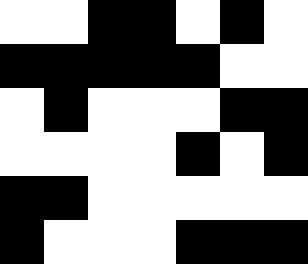[["white", "white", "black", "black", "white", "black", "white"], ["black", "black", "black", "black", "black", "white", "white"], ["white", "black", "white", "white", "white", "black", "black"], ["white", "white", "white", "white", "black", "white", "black"], ["black", "black", "white", "white", "white", "white", "white"], ["black", "white", "white", "white", "black", "black", "black"]]